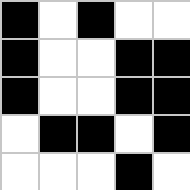[["black", "white", "black", "white", "white"], ["black", "white", "white", "black", "black"], ["black", "white", "white", "black", "black"], ["white", "black", "black", "white", "black"], ["white", "white", "white", "black", "white"]]